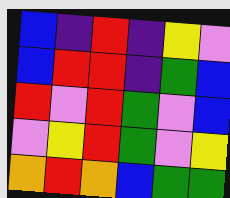[["blue", "indigo", "red", "indigo", "yellow", "violet"], ["blue", "red", "red", "indigo", "green", "blue"], ["red", "violet", "red", "green", "violet", "blue"], ["violet", "yellow", "red", "green", "violet", "yellow"], ["orange", "red", "orange", "blue", "green", "green"]]